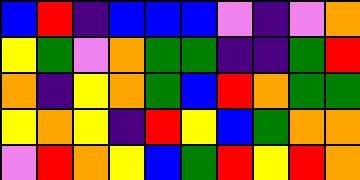[["blue", "red", "indigo", "blue", "blue", "blue", "violet", "indigo", "violet", "orange"], ["yellow", "green", "violet", "orange", "green", "green", "indigo", "indigo", "green", "red"], ["orange", "indigo", "yellow", "orange", "green", "blue", "red", "orange", "green", "green"], ["yellow", "orange", "yellow", "indigo", "red", "yellow", "blue", "green", "orange", "orange"], ["violet", "red", "orange", "yellow", "blue", "green", "red", "yellow", "red", "orange"]]